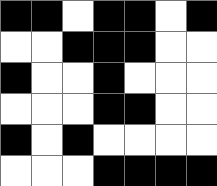[["black", "black", "white", "black", "black", "white", "black"], ["white", "white", "black", "black", "black", "white", "white"], ["black", "white", "white", "black", "white", "white", "white"], ["white", "white", "white", "black", "black", "white", "white"], ["black", "white", "black", "white", "white", "white", "white"], ["white", "white", "white", "black", "black", "black", "black"]]